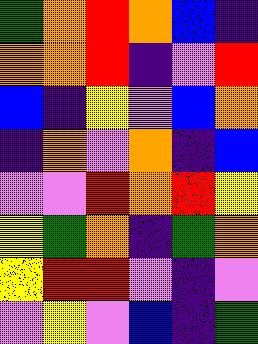[["green", "orange", "red", "orange", "blue", "indigo"], ["orange", "orange", "red", "indigo", "violet", "red"], ["blue", "indigo", "yellow", "violet", "blue", "orange"], ["indigo", "orange", "violet", "orange", "indigo", "blue"], ["violet", "violet", "red", "orange", "red", "yellow"], ["yellow", "green", "orange", "indigo", "green", "orange"], ["yellow", "red", "red", "violet", "indigo", "violet"], ["violet", "yellow", "violet", "blue", "indigo", "green"]]